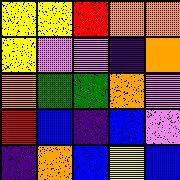[["yellow", "yellow", "red", "orange", "orange"], ["yellow", "violet", "violet", "indigo", "orange"], ["orange", "green", "green", "orange", "violet"], ["red", "blue", "indigo", "blue", "violet"], ["indigo", "orange", "blue", "yellow", "blue"]]